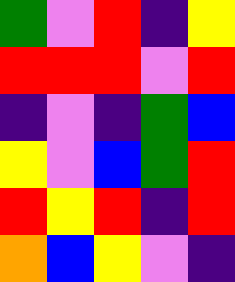[["green", "violet", "red", "indigo", "yellow"], ["red", "red", "red", "violet", "red"], ["indigo", "violet", "indigo", "green", "blue"], ["yellow", "violet", "blue", "green", "red"], ["red", "yellow", "red", "indigo", "red"], ["orange", "blue", "yellow", "violet", "indigo"]]